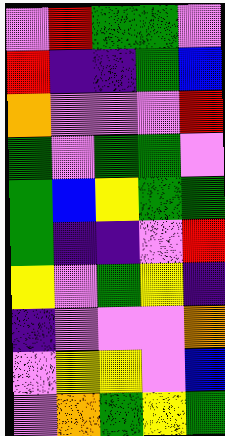[["violet", "red", "green", "green", "violet"], ["red", "indigo", "indigo", "green", "blue"], ["orange", "violet", "violet", "violet", "red"], ["green", "violet", "green", "green", "violet"], ["green", "blue", "yellow", "green", "green"], ["green", "indigo", "indigo", "violet", "red"], ["yellow", "violet", "green", "yellow", "indigo"], ["indigo", "violet", "violet", "violet", "orange"], ["violet", "yellow", "yellow", "violet", "blue"], ["violet", "orange", "green", "yellow", "green"]]